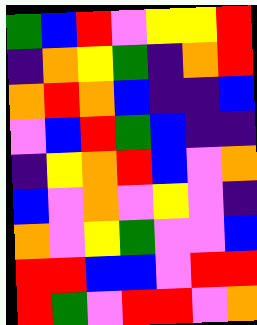[["green", "blue", "red", "violet", "yellow", "yellow", "red"], ["indigo", "orange", "yellow", "green", "indigo", "orange", "red"], ["orange", "red", "orange", "blue", "indigo", "indigo", "blue"], ["violet", "blue", "red", "green", "blue", "indigo", "indigo"], ["indigo", "yellow", "orange", "red", "blue", "violet", "orange"], ["blue", "violet", "orange", "violet", "yellow", "violet", "indigo"], ["orange", "violet", "yellow", "green", "violet", "violet", "blue"], ["red", "red", "blue", "blue", "violet", "red", "red"], ["red", "green", "violet", "red", "red", "violet", "orange"]]